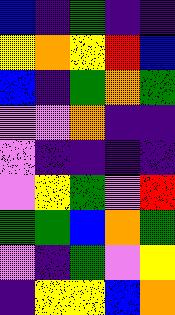[["blue", "indigo", "green", "indigo", "indigo"], ["yellow", "orange", "yellow", "red", "blue"], ["blue", "indigo", "green", "orange", "green"], ["violet", "violet", "orange", "indigo", "indigo"], ["violet", "indigo", "indigo", "indigo", "indigo"], ["violet", "yellow", "green", "violet", "red"], ["green", "green", "blue", "orange", "green"], ["violet", "indigo", "green", "violet", "yellow"], ["indigo", "yellow", "yellow", "blue", "orange"]]